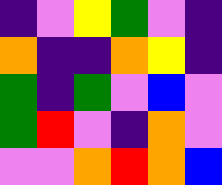[["indigo", "violet", "yellow", "green", "violet", "indigo"], ["orange", "indigo", "indigo", "orange", "yellow", "indigo"], ["green", "indigo", "green", "violet", "blue", "violet"], ["green", "red", "violet", "indigo", "orange", "violet"], ["violet", "violet", "orange", "red", "orange", "blue"]]